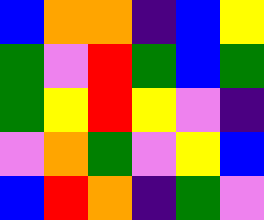[["blue", "orange", "orange", "indigo", "blue", "yellow"], ["green", "violet", "red", "green", "blue", "green"], ["green", "yellow", "red", "yellow", "violet", "indigo"], ["violet", "orange", "green", "violet", "yellow", "blue"], ["blue", "red", "orange", "indigo", "green", "violet"]]